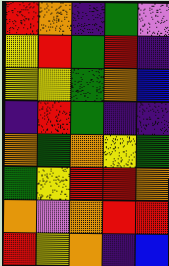[["red", "orange", "indigo", "green", "violet"], ["yellow", "red", "green", "red", "indigo"], ["yellow", "yellow", "green", "orange", "blue"], ["indigo", "red", "green", "indigo", "indigo"], ["orange", "green", "orange", "yellow", "green"], ["green", "yellow", "red", "red", "orange"], ["orange", "violet", "orange", "red", "red"], ["red", "yellow", "orange", "indigo", "blue"]]